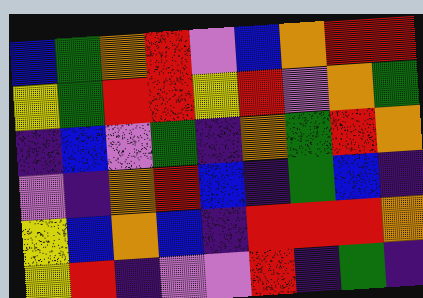[["blue", "green", "orange", "red", "violet", "blue", "orange", "red", "red"], ["yellow", "green", "red", "red", "yellow", "red", "violet", "orange", "green"], ["indigo", "blue", "violet", "green", "indigo", "orange", "green", "red", "orange"], ["violet", "indigo", "orange", "red", "blue", "indigo", "green", "blue", "indigo"], ["yellow", "blue", "orange", "blue", "indigo", "red", "red", "red", "orange"], ["yellow", "red", "indigo", "violet", "violet", "red", "indigo", "green", "indigo"]]